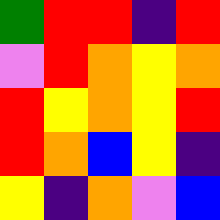[["green", "red", "red", "indigo", "red"], ["violet", "red", "orange", "yellow", "orange"], ["red", "yellow", "orange", "yellow", "red"], ["red", "orange", "blue", "yellow", "indigo"], ["yellow", "indigo", "orange", "violet", "blue"]]